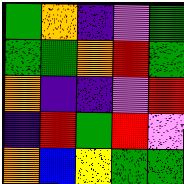[["green", "orange", "indigo", "violet", "green"], ["green", "green", "orange", "red", "green"], ["orange", "indigo", "indigo", "violet", "red"], ["indigo", "red", "green", "red", "violet"], ["orange", "blue", "yellow", "green", "green"]]